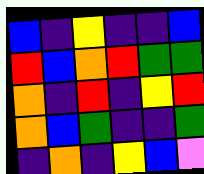[["blue", "indigo", "yellow", "indigo", "indigo", "blue"], ["red", "blue", "orange", "red", "green", "green"], ["orange", "indigo", "red", "indigo", "yellow", "red"], ["orange", "blue", "green", "indigo", "indigo", "green"], ["indigo", "orange", "indigo", "yellow", "blue", "violet"]]